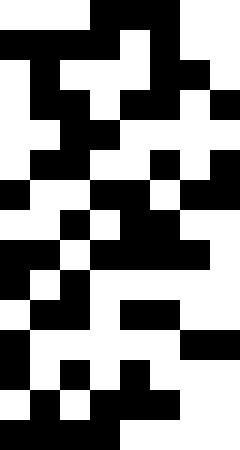[["white", "white", "white", "black", "black", "black", "white", "white"], ["black", "black", "black", "black", "white", "black", "white", "white"], ["white", "black", "white", "white", "white", "black", "black", "white"], ["white", "black", "black", "white", "black", "black", "white", "black"], ["white", "white", "black", "black", "white", "white", "white", "white"], ["white", "black", "black", "white", "white", "black", "white", "black"], ["black", "white", "white", "black", "black", "white", "black", "black"], ["white", "white", "black", "white", "black", "black", "white", "white"], ["black", "black", "white", "black", "black", "black", "black", "white"], ["black", "white", "black", "white", "white", "white", "white", "white"], ["white", "black", "black", "white", "black", "black", "white", "white"], ["black", "white", "white", "white", "white", "white", "black", "black"], ["black", "white", "black", "white", "black", "white", "white", "white"], ["white", "black", "white", "black", "black", "black", "white", "white"], ["black", "black", "black", "black", "white", "white", "white", "white"]]